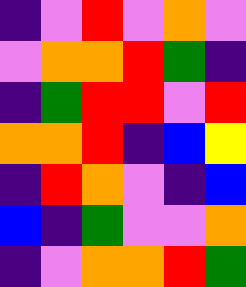[["indigo", "violet", "red", "violet", "orange", "violet"], ["violet", "orange", "orange", "red", "green", "indigo"], ["indigo", "green", "red", "red", "violet", "red"], ["orange", "orange", "red", "indigo", "blue", "yellow"], ["indigo", "red", "orange", "violet", "indigo", "blue"], ["blue", "indigo", "green", "violet", "violet", "orange"], ["indigo", "violet", "orange", "orange", "red", "green"]]